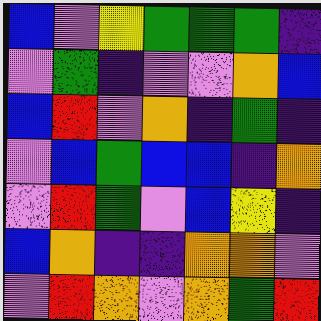[["blue", "violet", "yellow", "green", "green", "green", "indigo"], ["violet", "green", "indigo", "violet", "violet", "orange", "blue"], ["blue", "red", "violet", "orange", "indigo", "green", "indigo"], ["violet", "blue", "green", "blue", "blue", "indigo", "orange"], ["violet", "red", "green", "violet", "blue", "yellow", "indigo"], ["blue", "orange", "indigo", "indigo", "orange", "orange", "violet"], ["violet", "red", "orange", "violet", "orange", "green", "red"]]